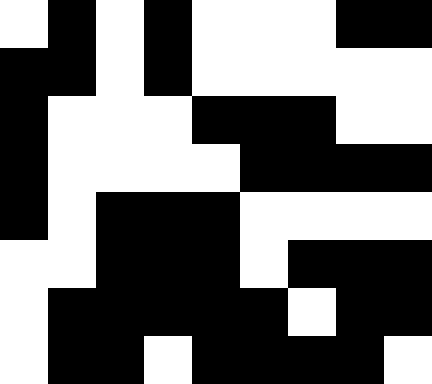[["white", "black", "white", "black", "white", "white", "white", "black", "black"], ["black", "black", "white", "black", "white", "white", "white", "white", "white"], ["black", "white", "white", "white", "black", "black", "black", "white", "white"], ["black", "white", "white", "white", "white", "black", "black", "black", "black"], ["black", "white", "black", "black", "black", "white", "white", "white", "white"], ["white", "white", "black", "black", "black", "white", "black", "black", "black"], ["white", "black", "black", "black", "black", "black", "white", "black", "black"], ["white", "black", "black", "white", "black", "black", "black", "black", "white"]]